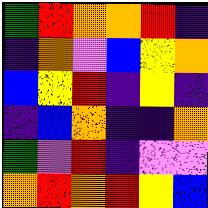[["green", "red", "orange", "orange", "red", "indigo"], ["indigo", "orange", "violet", "blue", "yellow", "orange"], ["blue", "yellow", "red", "indigo", "yellow", "indigo"], ["indigo", "blue", "orange", "indigo", "indigo", "orange"], ["green", "violet", "red", "indigo", "violet", "violet"], ["orange", "red", "orange", "red", "yellow", "blue"]]